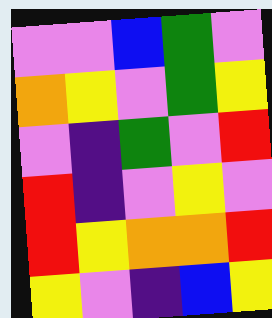[["violet", "violet", "blue", "green", "violet"], ["orange", "yellow", "violet", "green", "yellow"], ["violet", "indigo", "green", "violet", "red"], ["red", "indigo", "violet", "yellow", "violet"], ["red", "yellow", "orange", "orange", "red"], ["yellow", "violet", "indigo", "blue", "yellow"]]